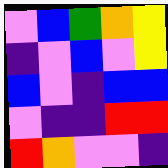[["violet", "blue", "green", "orange", "yellow"], ["indigo", "violet", "blue", "violet", "yellow"], ["blue", "violet", "indigo", "blue", "blue"], ["violet", "indigo", "indigo", "red", "red"], ["red", "orange", "violet", "violet", "indigo"]]